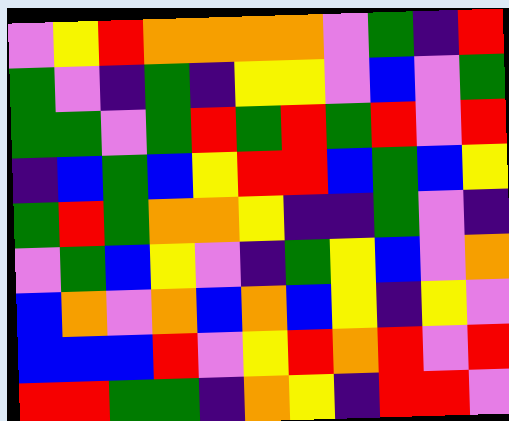[["violet", "yellow", "red", "orange", "orange", "orange", "orange", "violet", "green", "indigo", "red"], ["green", "violet", "indigo", "green", "indigo", "yellow", "yellow", "violet", "blue", "violet", "green"], ["green", "green", "violet", "green", "red", "green", "red", "green", "red", "violet", "red"], ["indigo", "blue", "green", "blue", "yellow", "red", "red", "blue", "green", "blue", "yellow"], ["green", "red", "green", "orange", "orange", "yellow", "indigo", "indigo", "green", "violet", "indigo"], ["violet", "green", "blue", "yellow", "violet", "indigo", "green", "yellow", "blue", "violet", "orange"], ["blue", "orange", "violet", "orange", "blue", "orange", "blue", "yellow", "indigo", "yellow", "violet"], ["blue", "blue", "blue", "red", "violet", "yellow", "red", "orange", "red", "violet", "red"], ["red", "red", "green", "green", "indigo", "orange", "yellow", "indigo", "red", "red", "violet"]]